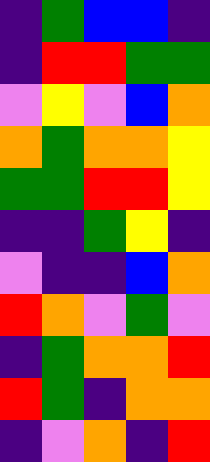[["indigo", "green", "blue", "blue", "indigo"], ["indigo", "red", "red", "green", "green"], ["violet", "yellow", "violet", "blue", "orange"], ["orange", "green", "orange", "orange", "yellow"], ["green", "green", "red", "red", "yellow"], ["indigo", "indigo", "green", "yellow", "indigo"], ["violet", "indigo", "indigo", "blue", "orange"], ["red", "orange", "violet", "green", "violet"], ["indigo", "green", "orange", "orange", "red"], ["red", "green", "indigo", "orange", "orange"], ["indigo", "violet", "orange", "indigo", "red"]]